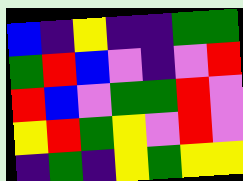[["blue", "indigo", "yellow", "indigo", "indigo", "green", "green"], ["green", "red", "blue", "violet", "indigo", "violet", "red"], ["red", "blue", "violet", "green", "green", "red", "violet"], ["yellow", "red", "green", "yellow", "violet", "red", "violet"], ["indigo", "green", "indigo", "yellow", "green", "yellow", "yellow"]]